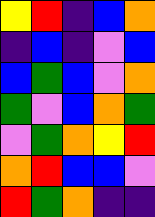[["yellow", "red", "indigo", "blue", "orange"], ["indigo", "blue", "indigo", "violet", "blue"], ["blue", "green", "blue", "violet", "orange"], ["green", "violet", "blue", "orange", "green"], ["violet", "green", "orange", "yellow", "red"], ["orange", "red", "blue", "blue", "violet"], ["red", "green", "orange", "indigo", "indigo"]]